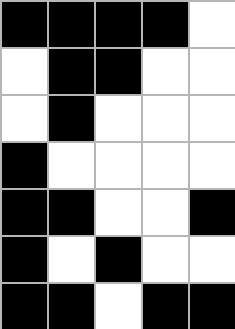[["black", "black", "black", "black", "white"], ["white", "black", "black", "white", "white"], ["white", "black", "white", "white", "white"], ["black", "white", "white", "white", "white"], ["black", "black", "white", "white", "black"], ["black", "white", "black", "white", "white"], ["black", "black", "white", "black", "black"]]